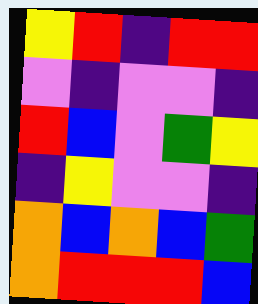[["yellow", "red", "indigo", "red", "red"], ["violet", "indigo", "violet", "violet", "indigo"], ["red", "blue", "violet", "green", "yellow"], ["indigo", "yellow", "violet", "violet", "indigo"], ["orange", "blue", "orange", "blue", "green"], ["orange", "red", "red", "red", "blue"]]